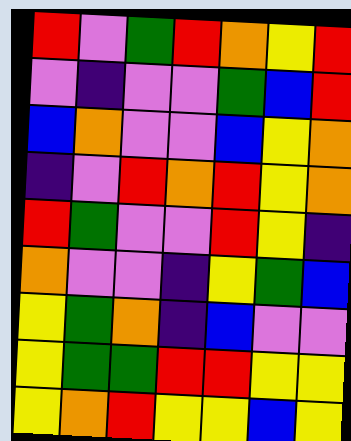[["red", "violet", "green", "red", "orange", "yellow", "red"], ["violet", "indigo", "violet", "violet", "green", "blue", "red"], ["blue", "orange", "violet", "violet", "blue", "yellow", "orange"], ["indigo", "violet", "red", "orange", "red", "yellow", "orange"], ["red", "green", "violet", "violet", "red", "yellow", "indigo"], ["orange", "violet", "violet", "indigo", "yellow", "green", "blue"], ["yellow", "green", "orange", "indigo", "blue", "violet", "violet"], ["yellow", "green", "green", "red", "red", "yellow", "yellow"], ["yellow", "orange", "red", "yellow", "yellow", "blue", "yellow"]]